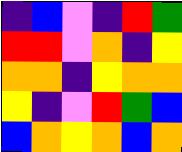[["indigo", "blue", "violet", "indigo", "red", "green"], ["red", "red", "violet", "orange", "indigo", "yellow"], ["orange", "orange", "indigo", "yellow", "orange", "orange"], ["yellow", "indigo", "violet", "red", "green", "blue"], ["blue", "orange", "yellow", "orange", "blue", "orange"]]